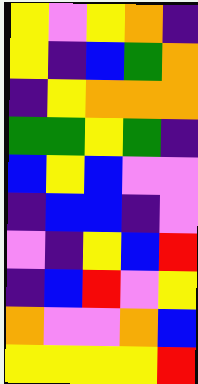[["yellow", "violet", "yellow", "orange", "indigo"], ["yellow", "indigo", "blue", "green", "orange"], ["indigo", "yellow", "orange", "orange", "orange"], ["green", "green", "yellow", "green", "indigo"], ["blue", "yellow", "blue", "violet", "violet"], ["indigo", "blue", "blue", "indigo", "violet"], ["violet", "indigo", "yellow", "blue", "red"], ["indigo", "blue", "red", "violet", "yellow"], ["orange", "violet", "violet", "orange", "blue"], ["yellow", "yellow", "yellow", "yellow", "red"]]